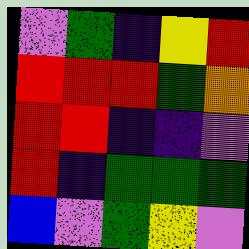[["violet", "green", "indigo", "yellow", "red"], ["red", "red", "red", "green", "orange"], ["red", "red", "indigo", "indigo", "violet"], ["red", "indigo", "green", "green", "green"], ["blue", "violet", "green", "yellow", "violet"]]